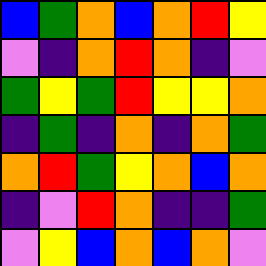[["blue", "green", "orange", "blue", "orange", "red", "yellow"], ["violet", "indigo", "orange", "red", "orange", "indigo", "violet"], ["green", "yellow", "green", "red", "yellow", "yellow", "orange"], ["indigo", "green", "indigo", "orange", "indigo", "orange", "green"], ["orange", "red", "green", "yellow", "orange", "blue", "orange"], ["indigo", "violet", "red", "orange", "indigo", "indigo", "green"], ["violet", "yellow", "blue", "orange", "blue", "orange", "violet"]]